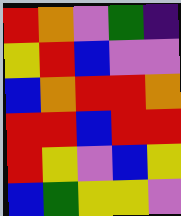[["red", "orange", "violet", "green", "indigo"], ["yellow", "red", "blue", "violet", "violet"], ["blue", "orange", "red", "red", "orange"], ["red", "red", "blue", "red", "red"], ["red", "yellow", "violet", "blue", "yellow"], ["blue", "green", "yellow", "yellow", "violet"]]